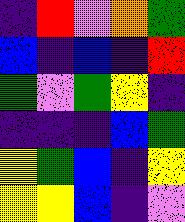[["indigo", "red", "violet", "orange", "green"], ["blue", "indigo", "blue", "indigo", "red"], ["green", "violet", "green", "yellow", "indigo"], ["indigo", "indigo", "indigo", "blue", "green"], ["yellow", "green", "blue", "indigo", "yellow"], ["yellow", "yellow", "blue", "indigo", "violet"]]